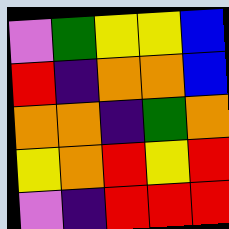[["violet", "green", "yellow", "yellow", "blue"], ["red", "indigo", "orange", "orange", "blue"], ["orange", "orange", "indigo", "green", "orange"], ["yellow", "orange", "red", "yellow", "red"], ["violet", "indigo", "red", "red", "red"]]